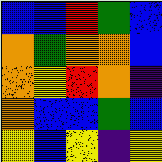[["blue", "blue", "red", "green", "blue"], ["orange", "green", "orange", "orange", "blue"], ["orange", "yellow", "red", "orange", "indigo"], ["orange", "blue", "blue", "green", "blue"], ["yellow", "blue", "yellow", "indigo", "yellow"]]